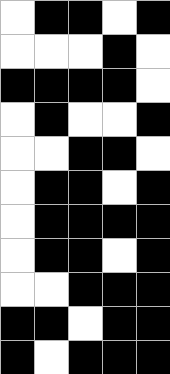[["white", "black", "black", "white", "black"], ["white", "white", "white", "black", "white"], ["black", "black", "black", "black", "white"], ["white", "black", "white", "white", "black"], ["white", "white", "black", "black", "white"], ["white", "black", "black", "white", "black"], ["white", "black", "black", "black", "black"], ["white", "black", "black", "white", "black"], ["white", "white", "black", "black", "black"], ["black", "black", "white", "black", "black"], ["black", "white", "black", "black", "black"]]